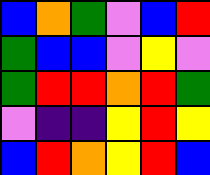[["blue", "orange", "green", "violet", "blue", "red"], ["green", "blue", "blue", "violet", "yellow", "violet"], ["green", "red", "red", "orange", "red", "green"], ["violet", "indigo", "indigo", "yellow", "red", "yellow"], ["blue", "red", "orange", "yellow", "red", "blue"]]